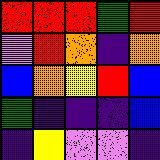[["red", "red", "red", "green", "red"], ["violet", "red", "orange", "indigo", "orange"], ["blue", "orange", "yellow", "red", "blue"], ["green", "indigo", "indigo", "indigo", "blue"], ["indigo", "yellow", "violet", "violet", "indigo"]]